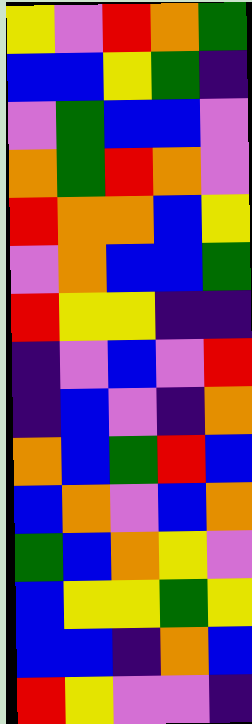[["yellow", "violet", "red", "orange", "green"], ["blue", "blue", "yellow", "green", "indigo"], ["violet", "green", "blue", "blue", "violet"], ["orange", "green", "red", "orange", "violet"], ["red", "orange", "orange", "blue", "yellow"], ["violet", "orange", "blue", "blue", "green"], ["red", "yellow", "yellow", "indigo", "indigo"], ["indigo", "violet", "blue", "violet", "red"], ["indigo", "blue", "violet", "indigo", "orange"], ["orange", "blue", "green", "red", "blue"], ["blue", "orange", "violet", "blue", "orange"], ["green", "blue", "orange", "yellow", "violet"], ["blue", "yellow", "yellow", "green", "yellow"], ["blue", "blue", "indigo", "orange", "blue"], ["red", "yellow", "violet", "violet", "indigo"]]